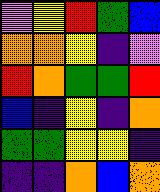[["violet", "yellow", "red", "green", "blue"], ["orange", "orange", "yellow", "indigo", "violet"], ["red", "orange", "green", "green", "red"], ["blue", "indigo", "yellow", "indigo", "orange"], ["green", "green", "yellow", "yellow", "indigo"], ["indigo", "indigo", "orange", "blue", "orange"]]